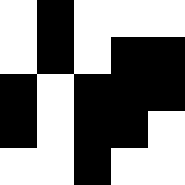[["white", "black", "white", "white", "white"], ["white", "black", "white", "black", "black"], ["black", "white", "black", "black", "black"], ["black", "white", "black", "black", "white"], ["white", "white", "black", "white", "white"]]